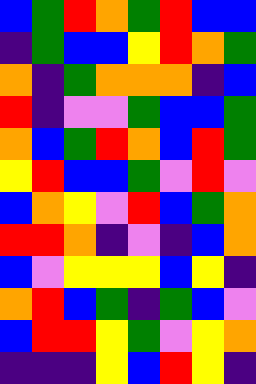[["blue", "green", "red", "orange", "green", "red", "blue", "blue"], ["indigo", "green", "blue", "blue", "yellow", "red", "orange", "green"], ["orange", "indigo", "green", "orange", "orange", "orange", "indigo", "blue"], ["red", "indigo", "violet", "violet", "green", "blue", "blue", "green"], ["orange", "blue", "green", "red", "orange", "blue", "red", "green"], ["yellow", "red", "blue", "blue", "green", "violet", "red", "violet"], ["blue", "orange", "yellow", "violet", "red", "blue", "green", "orange"], ["red", "red", "orange", "indigo", "violet", "indigo", "blue", "orange"], ["blue", "violet", "yellow", "yellow", "yellow", "blue", "yellow", "indigo"], ["orange", "red", "blue", "green", "indigo", "green", "blue", "violet"], ["blue", "red", "red", "yellow", "green", "violet", "yellow", "orange"], ["indigo", "indigo", "indigo", "yellow", "blue", "red", "yellow", "indigo"]]